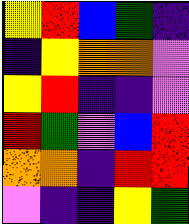[["yellow", "red", "blue", "green", "indigo"], ["indigo", "yellow", "orange", "orange", "violet"], ["yellow", "red", "indigo", "indigo", "violet"], ["red", "green", "violet", "blue", "red"], ["orange", "orange", "indigo", "red", "red"], ["violet", "indigo", "indigo", "yellow", "green"]]